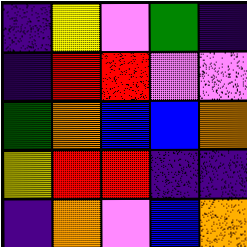[["indigo", "yellow", "violet", "green", "indigo"], ["indigo", "red", "red", "violet", "violet"], ["green", "orange", "blue", "blue", "orange"], ["yellow", "red", "red", "indigo", "indigo"], ["indigo", "orange", "violet", "blue", "orange"]]